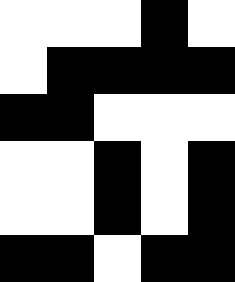[["white", "white", "white", "black", "white"], ["white", "black", "black", "black", "black"], ["black", "black", "white", "white", "white"], ["white", "white", "black", "white", "black"], ["white", "white", "black", "white", "black"], ["black", "black", "white", "black", "black"]]